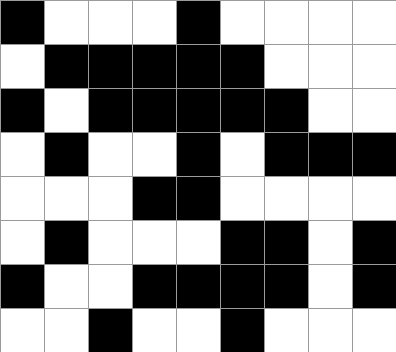[["black", "white", "white", "white", "black", "white", "white", "white", "white"], ["white", "black", "black", "black", "black", "black", "white", "white", "white"], ["black", "white", "black", "black", "black", "black", "black", "white", "white"], ["white", "black", "white", "white", "black", "white", "black", "black", "black"], ["white", "white", "white", "black", "black", "white", "white", "white", "white"], ["white", "black", "white", "white", "white", "black", "black", "white", "black"], ["black", "white", "white", "black", "black", "black", "black", "white", "black"], ["white", "white", "black", "white", "white", "black", "white", "white", "white"]]